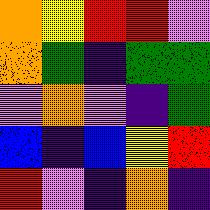[["orange", "yellow", "red", "red", "violet"], ["orange", "green", "indigo", "green", "green"], ["violet", "orange", "violet", "indigo", "green"], ["blue", "indigo", "blue", "yellow", "red"], ["red", "violet", "indigo", "orange", "indigo"]]